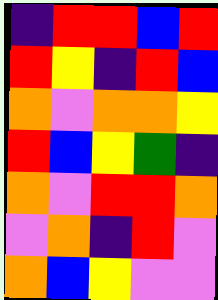[["indigo", "red", "red", "blue", "red"], ["red", "yellow", "indigo", "red", "blue"], ["orange", "violet", "orange", "orange", "yellow"], ["red", "blue", "yellow", "green", "indigo"], ["orange", "violet", "red", "red", "orange"], ["violet", "orange", "indigo", "red", "violet"], ["orange", "blue", "yellow", "violet", "violet"]]